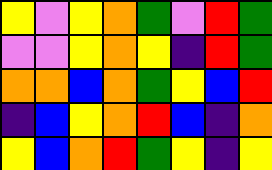[["yellow", "violet", "yellow", "orange", "green", "violet", "red", "green"], ["violet", "violet", "yellow", "orange", "yellow", "indigo", "red", "green"], ["orange", "orange", "blue", "orange", "green", "yellow", "blue", "red"], ["indigo", "blue", "yellow", "orange", "red", "blue", "indigo", "orange"], ["yellow", "blue", "orange", "red", "green", "yellow", "indigo", "yellow"]]